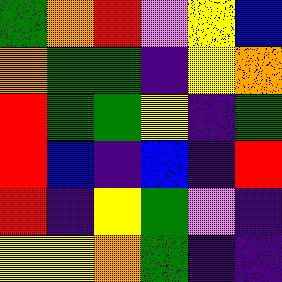[["green", "orange", "red", "violet", "yellow", "blue"], ["orange", "green", "green", "indigo", "yellow", "orange"], ["red", "green", "green", "yellow", "indigo", "green"], ["red", "blue", "indigo", "blue", "indigo", "red"], ["red", "indigo", "yellow", "green", "violet", "indigo"], ["yellow", "yellow", "orange", "green", "indigo", "indigo"]]